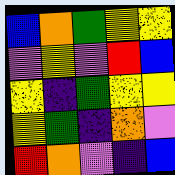[["blue", "orange", "green", "yellow", "yellow"], ["violet", "yellow", "violet", "red", "blue"], ["yellow", "indigo", "green", "yellow", "yellow"], ["yellow", "green", "indigo", "orange", "violet"], ["red", "orange", "violet", "indigo", "blue"]]